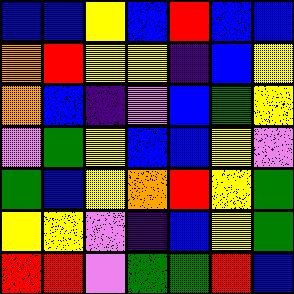[["blue", "blue", "yellow", "blue", "red", "blue", "blue"], ["orange", "red", "yellow", "yellow", "indigo", "blue", "yellow"], ["orange", "blue", "indigo", "violet", "blue", "green", "yellow"], ["violet", "green", "yellow", "blue", "blue", "yellow", "violet"], ["green", "blue", "yellow", "orange", "red", "yellow", "green"], ["yellow", "yellow", "violet", "indigo", "blue", "yellow", "green"], ["red", "red", "violet", "green", "green", "red", "blue"]]